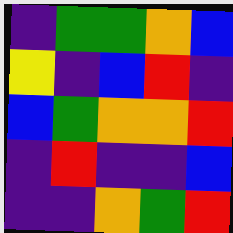[["indigo", "green", "green", "orange", "blue"], ["yellow", "indigo", "blue", "red", "indigo"], ["blue", "green", "orange", "orange", "red"], ["indigo", "red", "indigo", "indigo", "blue"], ["indigo", "indigo", "orange", "green", "red"]]